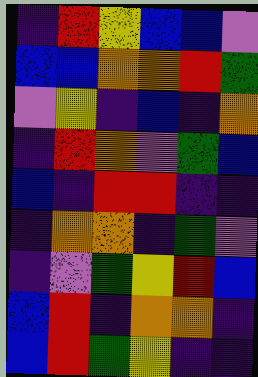[["indigo", "red", "yellow", "blue", "blue", "violet"], ["blue", "blue", "orange", "orange", "red", "green"], ["violet", "yellow", "indigo", "blue", "indigo", "orange"], ["indigo", "red", "orange", "violet", "green", "blue"], ["blue", "indigo", "red", "red", "indigo", "indigo"], ["indigo", "orange", "orange", "indigo", "green", "violet"], ["indigo", "violet", "green", "yellow", "red", "blue"], ["blue", "red", "indigo", "orange", "orange", "indigo"], ["blue", "red", "green", "yellow", "indigo", "indigo"]]